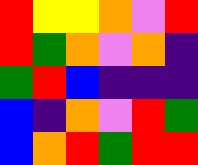[["red", "yellow", "yellow", "orange", "violet", "red"], ["red", "green", "orange", "violet", "orange", "indigo"], ["green", "red", "blue", "indigo", "indigo", "indigo"], ["blue", "indigo", "orange", "violet", "red", "green"], ["blue", "orange", "red", "green", "red", "red"]]